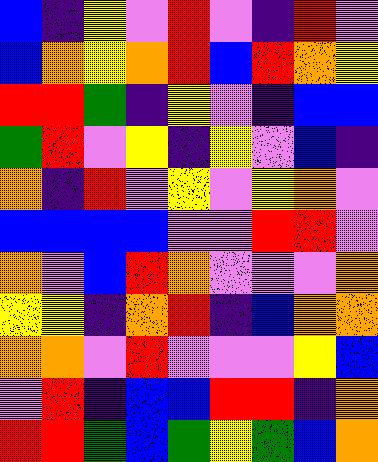[["blue", "indigo", "yellow", "violet", "red", "violet", "indigo", "red", "violet"], ["blue", "orange", "yellow", "orange", "red", "blue", "red", "orange", "yellow"], ["red", "red", "green", "indigo", "yellow", "violet", "indigo", "blue", "blue"], ["green", "red", "violet", "yellow", "indigo", "yellow", "violet", "blue", "indigo"], ["orange", "indigo", "red", "violet", "yellow", "violet", "yellow", "orange", "violet"], ["blue", "blue", "blue", "blue", "violet", "violet", "red", "red", "violet"], ["orange", "violet", "blue", "red", "orange", "violet", "violet", "violet", "orange"], ["yellow", "yellow", "indigo", "orange", "red", "indigo", "blue", "orange", "orange"], ["orange", "orange", "violet", "red", "violet", "violet", "violet", "yellow", "blue"], ["violet", "red", "indigo", "blue", "blue", "red", "red", "indigo", "orange"], ["red", "red", "green", "blue", "green", "yellow", "green", "blue", "orange"]]